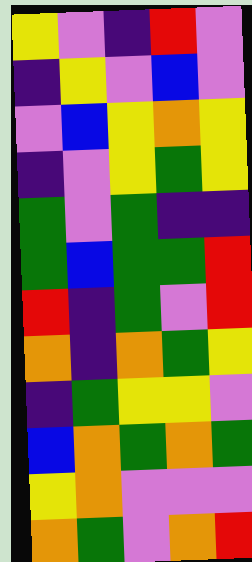[["yellow", "violet", "indigo", "red", "violet"], ["indigo", "yellow", "violet", "blue", "violet"], ["violet", "blue", "yellow", "orange", "yellow"], ["indigo", "violet", "yellow", "green", "yellow"], ["green", "violet", "green", "indigo", "indigo"], ["green", "blue", "green", "green", "red"], ["red", "indigo", "green", "violet", "red"], ["orange", "indigo", "orange", "green", "yellow"], ["indigo", "green", "yellow", "yellow", "violet"], ["blue", "orange", "green", "orange", "green"], ["yellow", "orange", "violet", "violet", "violet"], ["orange", "green", "violet", "orange", "red"]]